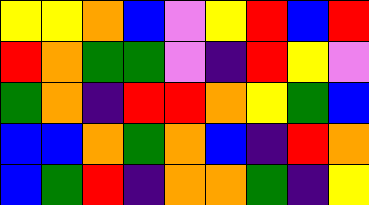[["yellow", "yellow", "orange", "blue", "violet", "yellow", "red", "blue", "red"], ["red", "orange", "green", "green", "violet", "indigo", "red", "yellow", "violet"], ["green", "orange", "indigo", "red", "red", "orange", "yellow", "green", "blue"], ["blue", "blue", "orange", "green", "orange", "blue", "indigo", "red", "orange"], ["blue", "green", "red", "indigo", "orange", "orange", "green", "indigo", "yellow"]]